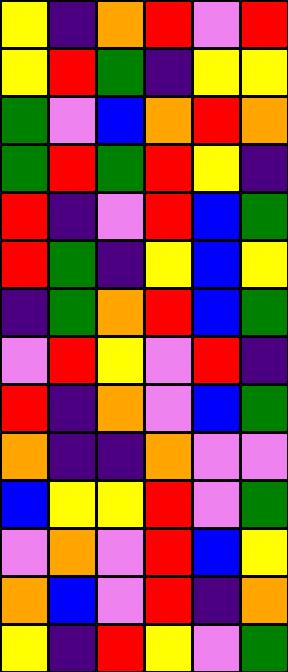[["yellow", "indigo", "orange", "red", "violet", "red"], ["yellow", "red", "green", "indigo", "yellow", "yellow"], ["green", "violet", "blue", "orange", "red", "orange"], ["green", "red", "green", "red", "yellow", "indigo"], ["red", "indigo", "violet", "red", "blue", "green"], ["red", "green", "indigo", "yellow", "blue", "yellow"], ["indigo", "green", "orange", "red", "blue", "green"], ["violet", "red", "yellow", "violet", "red", "indigo"], ["red", "indigo", "orange", "violet", "blue", "green"], ["orange", "indigo", "indigo", "orange", "violet", "violet"], ["blue", "yellow", "yellow", "red", "violet", "green"], ["violet", "orange", "violet", "red", "blue", "yellow"], ["orange", "blue", "violet", "red", "indigo", "orange"], ["yellow", "indigo", "red", "yellow", "violet", "green"]]